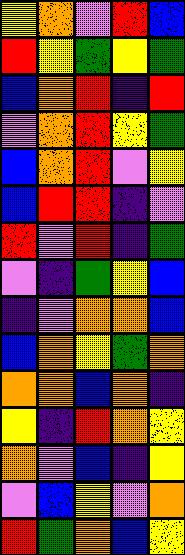[["yellow", "orange", "violet", "red", "blue"], ["red", "yellow", "green", "yellow", "green"], ["blue", "orange", "red", "indigo", "red"], ["violet", "orange", "red", "yellow", "green"], ["blue", "orange", "red", "violet", "yellow"], ["blue", "red", "red", "indigo", "violet"], ["red", "violet", "red", "indigo", "green"], ["violet", "indigo", "green", "yellow", "blue"], ["indigo", "violet", "orange", "orange", "blue"], ["blue", "orange", "yellow", "green", "orange"], ["orange", "orange", "blue", "orange", "indigo"], ["yellow", "indigo", "red", "orange", "yellow"], ["orange", "violet", "blue", "indigo", "yellow"], ["violet", "blue", "yellow", "violet", "orange"], ["red", "green", "orange", "blue", "yellow"]]